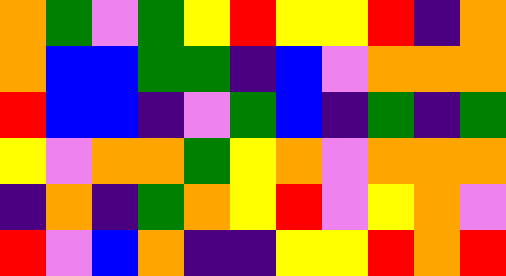[["orange", "green", "violet", "green", "yellow", "red", "yellow", "yellow", "red", "indigo", "orange"], ["orange", "blue", "blue", "green", "green", "indigo", "blue", "violet", "orange", "orange", "orange"], ["red", "blue", "blue", "indigo", "violet", "green", "blue", "indigo", "green", "indigo", "green"], ["yellow", "violet", "orange", "orange", "green", "yellow", "orange", "violet", "orange", "orange", "orange"], ["indigo", "orange", "indigo", "green", "orange", "yellow", "red", "violet", "yellow", "orange", "violet"], ["red", "violet", "blue", "orange", "indigo", "indigo", "yellow", "yellow", "red", "orange", "red"]]